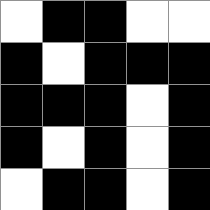[["white", "black", "black", "white", "white"], ["black", "white", "black", "black", "black"], ["black", "black", "black", "white", "black"], ["black", "white", "black", "white", "black"], ["white", "black", "black", "white", "black"]]